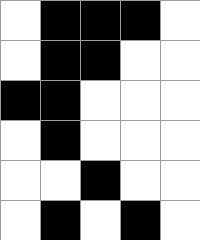[["white", "black", "black", "black", "white"], ["white", "black", "black", "white", "white"], ["black", "black", "white", "white", "white"], ["white", "black", "white", "white", "white"], ["white", "white", "black", "white", "white"], ["white", "black", "white", "black", "white"]]